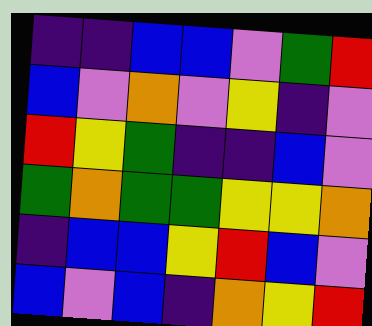[["indigo", "indigo", "blue", "blue", "violet", "green", "red"], ["blue", "violet", "orange", "violet", "yellow", "indigo", "violet"], ["red", "yellow", "green", "indigo", "indigo", "blue", "violet"], ["green", "orange", "green", "green", "yellow", "yellow", "orange"], ["indigo", "blue", "blue", "yellow", "red", "blue", "violet"], ["blue", "violet", "blue", "indigo", "orange", "yellow", "red"]]